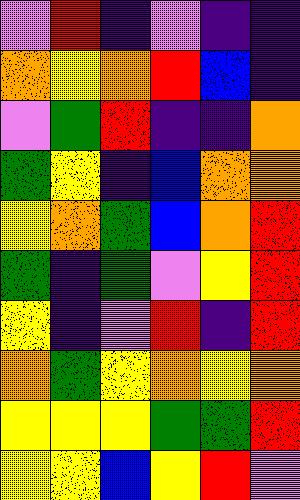[["violet", "red", "indigo", "violet", "indigo", "indigo"], ["orange", "yellow", "orange", "red", "blue", "indigo"], ["violet", "green", "red", "indigo", "indigo", "orange"], ["green", "yellow", "indigo", "blue", "orange", "orange"], ["yellow", "orange", "green", "blue", "orange", "red"], ["green", "indigo", "green", "violet", "yellow", "red"], ["yellow", "indigo", "violet", "red", "indigo", "red"], ["orange", "green", "yellow", "orange", "yellow", "orange"], ["yellow", "yellow", "yellow", "green", "green", "red"], ["yellow", "yellow", "blue", "yellow", "red", "violet"]]